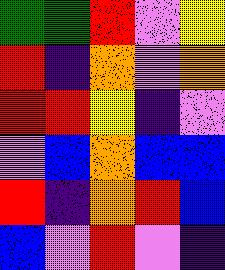[["green", "green", "red", "violet", "yellow"], ["red", "indigo", "orange", "violet", "orange"], ["red", "red", "yellow", "indigo", "violet"], ["violet", "blue", "orange", "blue", "blue"], ["red", "indigo", "orange", "red", "blue"], ["blue", "violet", "red", "violet", "indigo"]]